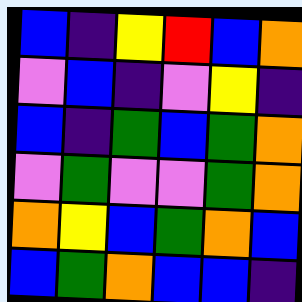[["blue", "indigo", "yellow", "red", "blue", "orange"], ["violet", "blue", "indigo", "violet", "yellow", "indigo"], ["blue", "indigo", "green", "blue", "green", "orange"], ["violet", "green", "violet", "violet", "green", "orange"], ["orange", "yellow", "blue", "green", "orange", "blue"], ["blue", "green", "orange", "blue", "blue", "indigo"]]